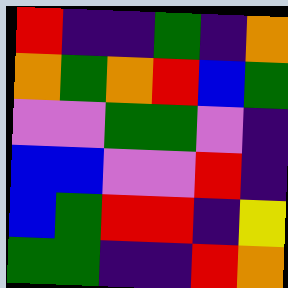[["red", "indigo", "indigo", "green", "indigo", "orange"], ["orange", "green", "orange", "red", "blue", "green"], ["violet", "violet", "green", "green", "violet", "indigo"], ["blue", "blue", "violet", "violet", "red", "indigo"], ["blue", "green", "red", "red", "indigo", "yellow"], ["green", "green", "indigo", "indigo", "red", "orange"]]